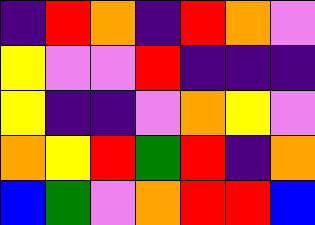[["indigo", "red", "orange", "indigo", "red", "orange", "violet"], ["yellow", "violet", "violet", "red", "indigo", "indigo", "indigo"], ["yellow", "indigo", "indigo", "violet", "orange", "yellow", "violet"], ["orange", "yellow", "red", "green", "red", "indigo", "orange"], ["blue", "green", "violet", "orange", "red", "red", "blue"]]